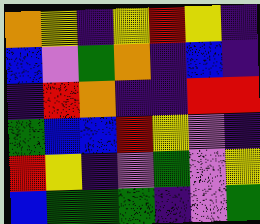[["orange", "yellow", "indigo", "yellow", "red", "yellow", "indigo"], ["blue", "violet", "green", "orange", "indigo", "blue", "indigo"], ["indigo", "red", "orange", "indigo", "indigo", "red", "red"], ["green", "blue", "blue", "red", "yellow", "violet", "indigo"], ["red", "yellow", "indigo", "violet", "green", "violet", "yellow"], ["blue", "green", "green", "green", "indigo", "violet", "green"]]